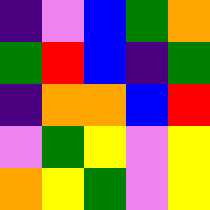[["indigo", "violet", "blue", "green", "orange"], ["green", "red", "blue", "indigo", "green"], ["indigo", "orange", "orange", "blue", "red"], ["violet", "green", "yellow", "violet", "yellow"], ["orange", "yellow", "green", "violet", "yellow"]]